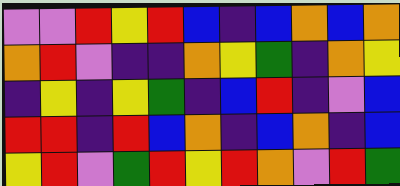[["violet", "violet", "red", "yellow", "red", "blue", "indigo", "blue", "orange", "blue", "orange"], ["orange", "red", "violet", "indigo", "indigo", "orange", "yellow", "green", "indigo", "orange", "yellow"], ["indigo", "yellow", "indigo", "yellow", "green", "indigo", "blue", "red", "indigo", "violet", "blue"], ["red", "red", "indigo", "red", "blue", "orange", "indigo", "blue", "orange", "indigo", "blue"], ["yellow", "red", "violet", "green", "red", "yellow", "red", "orange", "violet", "red", "green"]]